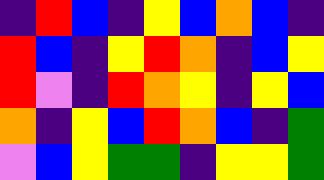[["indigo", "red", "blue", "indigo", "yellow", "blue", "orange", "blue", "indigo"], ["red", "blue", "indigo", "yellow", "red", "orange", "indigo", "blue", "yellow"], ["red", "violet", "indigo", "red", "orange", "yellow", "indigo", "yellow", "blue"], ["orange", "indigo", "yellow", "blue", "red", "orange", "blue", "indigo", "green"], ["violet", "blue", "yellow", "green", "green", "indigo", "yellow", "yellow", "green"]]